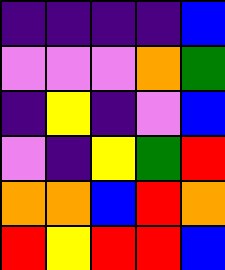[["indigo", "indigo", "indigo", "indigo", "blue"], ["violet", "violet", "violet", "orange", "green"], ["indigo", "yellow", "indigo", "violet", "blue"], ["violet", "indigo", "yellow", "green", "red"], ["orange", "orange", "blue", "red", "orange"], ["red", "yellow", "red", "red", "blue"]]